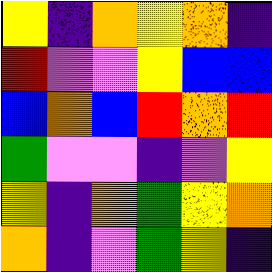[["yellow", "indigo", "orange", "yellow", "orange", "indigo"], ["red", "violet", "violet", "yellow", "blue", "blue"], ["blue", "orange", "blue", "red", "orange", "red"], ["green", "violet", "violet", "indigo", "violet", "yellow"], ["yellow", "indigo", "orange", "green", "yellow", "orange"], ["orange", "indigo", "violet", "green", "yellow", "indigo"]]